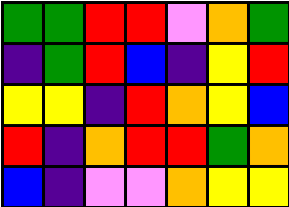[["green", "green", "red", "red", "violet", "orange", "green"], ["indigo", "green", "red", "blue", "indigo", "yellow", "red"], ["yellow", "yellow", "indigo", "red", "orange", "yellow", "blue"], ["red", "indigo", "orange", "red", "red", "green", "orange"], ["blue", "indigo", "violet", "violet", "orange", "yellow", "yellow"]]